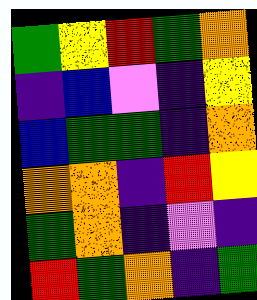[["green", "yellow", "red", "green", "orange"], ["indigo", "blue", "violet", "indigo", "yellow"], ["blue", "green", "green", "indigo", "orange"], ["orange", "orange", "indigo", "red", "yellow"], ["green", "orange", "indigo", "violet", "indigo"], ["red", "green", "orange", "indigo", "green"]]